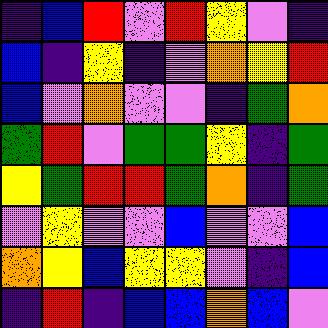[["indigo", "blue", "red", "violet", "red", "yellow", "violet", "indigo"], ["blue", "indigo", "yellow", "indigo", "violet", "orange", "yellow", "red"], ["blue", "violet", "orange", "violet", "violet", "indigo", "green", "orange"], ["green", "red", "violet", "green", "green", "yellow", "indigo", "green"], ["yellow", "green", "red", "red", "green", "orange", "indigo", "green"], ["violet", "yellow", "violet", "violet", "blue", "violet", "violet", "blue"], ["orange", "yellow", "blue", "yellow", "yellow", "violet", "indigo", "blue"], ["indigo", "red", "indigo", "blue", "blue", "orange", "blue", "violet"]]